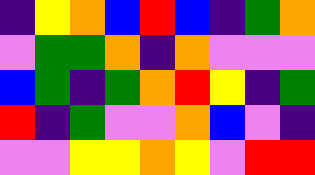[["indigo", "yellow", "orange", "blue", "red", "blue", "indigo", "green", "orange"], ["violet", "green", "green", "orange", "indigo", "orange", "violet", "violet", "violet"], ["blue", "green", "indigo", "green", "orange", "red", "yellow", "indigo", "green"], ["red", "indigo", "green", "violet", "violet", "orange", "blue", "violet", "indigo"], ["violet", "violet", "yellow", "yellow", "orange", "yellow", "violet", "red", "red"]]